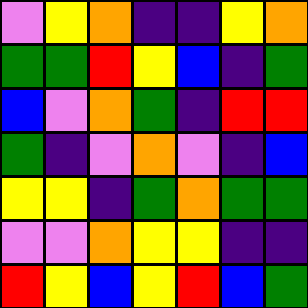[["violet", "yellow", "orange", "indigo", "indigo", "yellow", "orange"], ["green", "green", "red", "yellow", "blue", "indigo", "green"], ["blue", "violet", "orange", "green", "indigo", "red", "red"], ["green", "indigo", "violet", "orange", "violet", "indigo", "blue"], ["yellow", "yellow", "indigo", "green", "orange", "green", "green"], ["violet", "violet", "orange", "yellow", "yellow", "indigo", "indigo"], ["red", "yellow", "blue", "yellow", "red", "blue", "green"]]